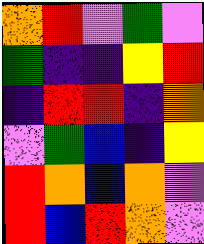[["orange", "red", "violet", "green", "violet"], ["green", "indigo", "indigo", "yellow", "red"], ["indigo", "red", "red", "indigo", "orange"], ["violet", "green", "blue", "indigo", "yellow"], ["red", "orange", "blue", "orange", "violet"], ["red", "blue", "red", "orange", "violet"]]